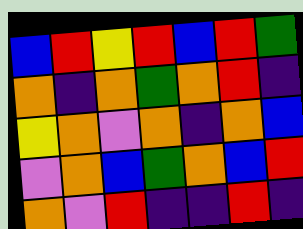[["blue", "red", "yellow", "red", "blue", "red", "green"], ["orange", "indigo", "orange", "green", "orange", "red", "indigo"], ["yellow", "orange", "violet", "orange", "indigo", "orange", "blue"], ["violet", "orange", "blue", "green", "orange", "blue", "red"], ["orange", "violet", "red", "indigo", "indigo", "red", "indigo"]]